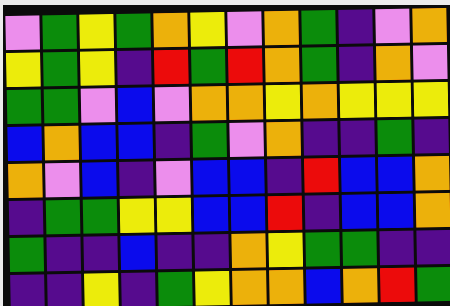[["violet", "green", "yellow", "green", "orange", "yellow", "violet", "orange", "green", "indigo", "violet", "orange"], ["yellow", "green", "yellow", "indigo", "red", "green", "red", "orange", "green", "indigo", "orange", "violet"], ["green", "green", "violet", "blue", "violet", "orange", "orange", "yellow", "orange", "yellow", "yellow", "yellow"], ["blue", "orange", "blue", "blue", "indigo", "green", "violet", "orange", "indigo", "indigo", "green", "indigo"], ["orange", "violet", "blue", "indigo", "violet", "blue", "blue", "indigo", "red", "blue", "blue", "orange"], ["indigo", "green", "green", "yellow", "yellow", "blue", "blue", "red", "indigo", "blue", "blue", "orange"], ["green", "indigo", "indigo", "blue", "indigo", "indigo", "orange", "yellow", "green", "green", "indigo", "indigo"], ["indigo", "indigo", "yellow", "indigo", "green", "yellow", "orange", "orange", "blue", "orange", "red", "green"]]